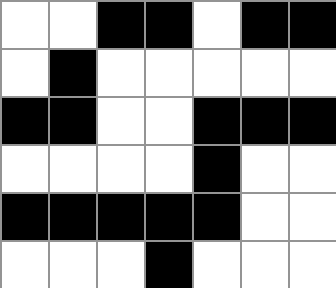[["white", "white", "black", "black", "white", "black", "black"], ["white", "black", "white", "white", "white", "white", "white"], ["black", "black", "white", "white", "black", "black", "black"], ["white", "white", "white", "white", "black", "white", "white"], ["black", "black", "black", "black", "black", "white", "white"], ["white", "white", "white", "black", "white", "white", "white"]]